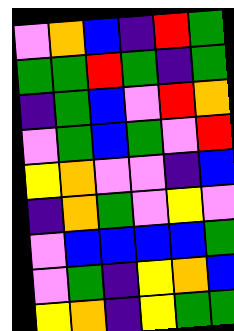[["violet", "orange", "blue", "indigo", "red", "green"], ["green", "green", "red", "green", "indigo", "green"], ["indigo", "green", "blue", "violet", "red", "orange"], ["violet", "green", "blue", "green", "violet", "red"], ["yellow", "orange", "violet", "violet", "indigo", "blue"], ["indigo", "orange", "green", "violet", "yellow", "violet"], ["violet", "blue", "blue", "blue", "blue", "green"], ["violet", "green", "indigo", "yellow", "orange", "blue"], ["yellow", "orange", "indigo", "yellow", "green", "green"]]